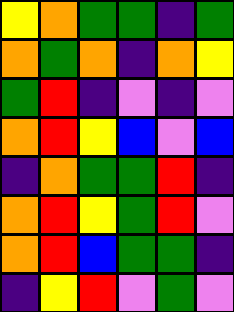[["yellow", "orange", "green", "green", "indigo", "green"], ["orange", "green", "orange", "indigo", "orange", "yellow"], ["green", "red", "indigo", "violet", "indigo", "violet"], ["orange", "red", "yellow", "blue", "violet", "blue"], ["indigo", "orange", "green", "green", "red", "indigo"], ["orange", "red", "yellow", "green", "red", "violet"], ["orange", "red", "blue", "green", "green", "indigo"], ["indigo", "yellow", "red", "violet", "green", "violet"]]